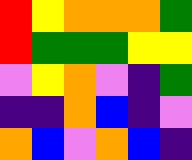[["red", "yellow", "orange", "orange", "orange", "green"], ["red", "green", "green", "green", "yellow", "yellow"], ["violet", "yellow", "orange", "violet", "indigo", "green"], ["indigo", "indigo", "orange", "blue", "indigo", "violet"], ["orange", "blue", "violet", "orange", "blue", "indigo"]]